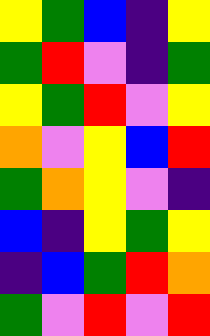[["yellow", "green", "blue", "indigo", "yellow"], ["green", "red", "violet", "indigo", "green"], ["yellow", "green", "red", "violet", "yellow"], ["orange", "violet", "yellow", "blue", "red"], ["green", "orange", "yellow", "violet", "indigo"], ["blue", "indigo", "yellow", "green", "yellow"], ["indigo", "blue", "green", "red", "orange"], ["green", "violet", "red", "violet", "red"]]